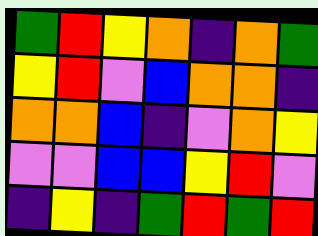[["green", "red", "yellow", "orange", "indigo", "orange", "green"], ["yellow", "red", "violet", "blue", "orange", "orange", "indigo"], ["orange", "orange", "blue", "indigo", "violet", "orange", "yellow"], ["violet", "violet", "blue", "blue", "yellow", "red", "violet"], ["indigo", "yellow", "indigo", "green", "red", "green", "red"]]